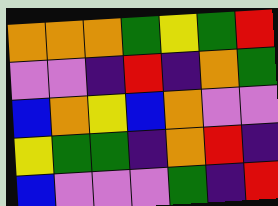[["orange", "orange", "orange", "green", "yellow", "green", "red"], ["violet", "violet", "indigo", "red", "indigo", "orange", "green"], ["blue", "orange", "yellow", "blue", "orange", "violet", "violet"], ["yellow", "green", "green", "indigo", "orange", "red", "indigo"], ["blue", "violet", "violet", "violet", "green", "indigo", "red"]]